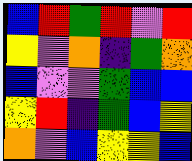[["blue", "red", "green", "red", "violet", "red"], ["yellow", "violet", "orange", "indigo", "green", "orange"], ["blue", "violet", "violet", "green", "blue", "blue"], ["yellow", "red", "indigo", "green", "blue", "yellow"], ["orange", "violet", "blue", "yellow", "yellow", "blue"]]